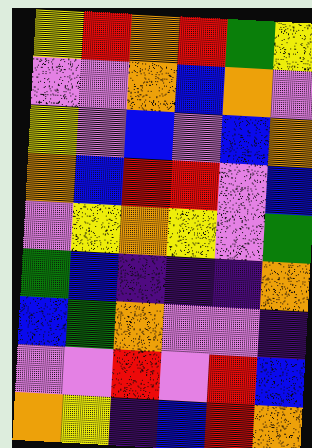[["yellow", "red", "orange", "red", "green", "yellow"], ["violet", "violet", "orange", "blue", "orange", "violet"], ["yellow", "violet", "blue", "violet", "blue", "orange"], ["orange", "blue", "red", "red", "violet", "blue"], ["violet", "yellow", "orange", "yellow", "violet", "green"], ["green", "blue", "indigo", "indigo", "indigo", "orange"], ["blue", "green", "orange", "violet", "violet", "indigo"], ["violet", "violet", "red", "violet", "red", "blue"], ["orange", "yellow", "indigo", "blue", "red", "orange"]]